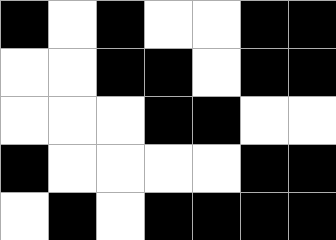[["black", "white", "black", "white", "white", "black", "black"], ["white", "white", "black", "black", "white", "black", "black"], ["white", "white", "white", "black", "black", "white", "white"], ["black", "white", "white", "white", "white", "black", "black"], ["white", "black", "white", "black", "black", "black", "black"]]